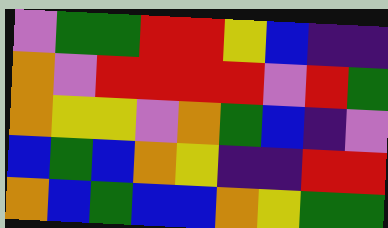[["violet", "green", "green", "red", "red", "yellow", "blue", "indigo", "indigo"], ["orange", "violet", "red", "red", "red", "red", "violet", "red", "green"], ["orange", "yellow", "yellow", "violet", "orange", "green", "blue", "indigo", "violet"], ["blue", "green", "blue", "orange", "yellow", "indigo", "indigo", "red", "red"], ["orange", "blue", "green", "blue", "blue", "orange", "yellow", "green", "green"]]